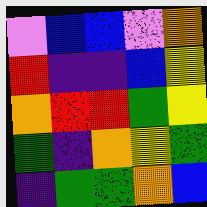[["violet", "blue", "blue", "violet", "orange"], ["red", "indigo", "indigo", "blue", "yellow"], ["orange", "red", "red", "green", "yellow"], ["green", "indigo", "orange", "yellow", "green"], ["indigo", "green", "green", "orange", "blue"]]